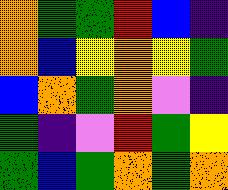[["orange", "green", "green", "red", "blue", "indigo"], ["orange", "blue", "yellow", "orange", "yellow", "green"], ["blue", "orange", "green", "orange", "violet", "indigo"], ["green", "indigo", "violet", "red", "green", "yellow"], ["green", "blue", "green", "orange", "green", "orange"]]